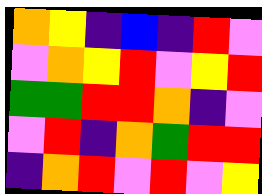[["orange", "yellow", "indigo", "blue", "indigo", "red", "violet"], ["violet", "orange", "yellow", "red", "violet", "yellow", "red"], ["green", "green", "red", "red", "orange", "indigo", "violet"], ["violet", "red", "indigo", "orange", "green", "red", "red"], ["indigo", "orange", "red", "violet", "red", "violet", "yellow"]]